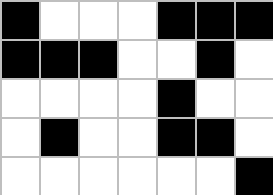[["black", "white", "white", "white", "black", "black", "black"], ["black", "black", "black", "white", "white", "black", "white"], ["white", "white", "white", "white", "black", "white", "white"], ["white", "black", "white", "white", "black", "black", "white"], ["white", "white", "white", "white", "white", "white", "black"]]